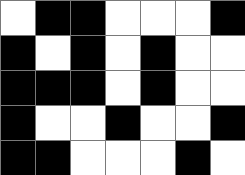[["white", "black", "black", "white", "white", "white", "black"], ["black", "white", "black", "white", "black", "white", "white"], ["black", "black", "black", "white", "black", "white", "white"], ["black", "white", "white", "black", "white", "white", "black"], ["black", "black", "white", "white", "white", "black", "white"]]